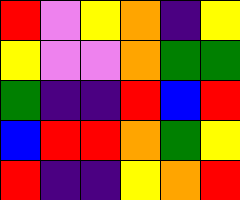[["red", "violet", "yellow", "orange", "indigo", "yellow"], ["yellow", "violet", "violet", "orange", "green", "green"], ["green", "indigo", "indigo", "red", "blue", "red"], ["blue", "red", "red", "orange", "green", "yellow"], ["red", "indigo", "indigo", "yellow", "orange", "red"]]